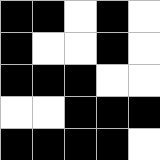[["black", "black", "white", "black", "white"], ["black", "white", "white", "black", "white"], ["black", "black", "black", "white", "white"], ["white", "white", "black", "black", "black"], ["black", "black", "black", "black", "white"]]